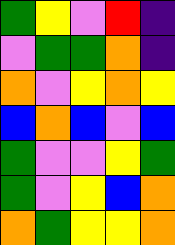[["green", "yellow", "violet", "red", "indigo"], ["violet", "green", "green", "orange", "indigo"], ["orange", "violet", "yellow", "orange", "yellow"], ["blue", "orange", "blue", "violet", "blue"], ["green", "violet", "violet", "yellow", "green"], ["green", "violet", "yellow", "blue", "orange"], ["orange", "green", "yellow", "yellow", "orange"]]